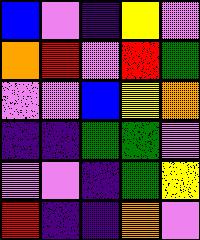[["blue", "violet", "indigo", "yellow", "violet"], ["orange", "red", "violet", "red", "green"], ["violet", "violet", "blue", "yellow", "orange"], ["indigo", "indigo", "green", "green", "violet"], ["violet", "violet", "indigo", "green", "yellow"], ["red", "indigo", "indigo", "orange", "violet"]]